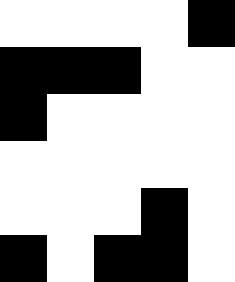[["white", "white", "white", "white", "black"], ["black", "black", "black", "white", "white"], ["black", "white", "white", "white", "white"], ["white", "white", "white", "white", "white"], ["white", "white", "white", "black", "white"], ["black", "white", "black", "black", "white"]]